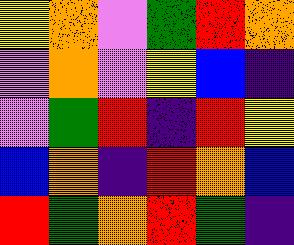[["yellow", "orange", "violet", "green", "red", "orange"], ["violet", "orange", "violet", "yellow", "blue", "indigo"], ["violet", "green", "red", "indigo", "red", "yellow"], ["blue", "orange", "indigo", "red", "orange", "blue"], ["red", "green", "orange", "red", "green", "indigo"]]